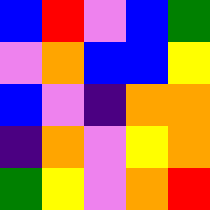[["blue", "red", "violet", "blue", "green"], ["violet", "orange", "blue", "blue", "yellow"], ["blue", "violet", "indigo", "orange", "orange"], ["indigo", "orange", "violet", "yellow", "orange"], ["green", "yellow", "violet", "orange", "red"]]